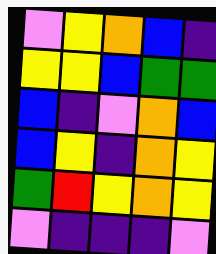[["violet", "yellow", "orange", "blue", "indigo"], ["yellow", "yellow", "blue", "green", "green"], ["blue", "indigo", "violet", "orange", "blue"], ["blue", "yellow", "indigo", "orange", "yellow"], ["green", "red", "yellow", "orange", "yellow"], ["violet", "indigo", "indigo", "indigo", "violet"]]